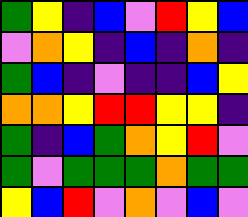[["green", "yellow", "indigo", "blue", "violet", "red", "yellow", "blue"], ["violet", "orange", "yellow", "indigo", "blue", "indigo", "orange", "indigo"], ["green", "blue", "indigo", "violet", "indigo", "indigo", "blue", "yellow"], ["orange", "orange", "yellow", "red", "red", "yellow", "yellow", "indigo"], ["green", "indigo", "blue", "green", "orange", "yellow", "red", "violet"], ["green", "violet", "green", "green", "green", "orange", "green", "green"], ["yellow", "blue", "red", "violet", "orange", "violet", "blue", "violet"]]